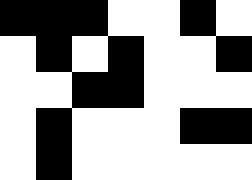[["black", "black", "black", "white", "white", "black", "white"], ["white", "black", "white", "black", "white", "white", "black"], ["white", "white", "black", "black", "white", "white", "white"], ["white", "black", "white", "white", "white", "black", "black"], ["white", "black", "white", "white", "white", "white", "white"]]